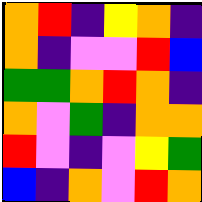[["orange", "red", "indigo", "yellow", "orange", "indigo"], ["orange", "indigo", "violet", "violet", "red", "blue"], ["green", "green", "orange", "red", "orange", "indigo"], ["orange", "violet", "green", "indigo", "orange", "orange"], ["red", "violet", "indigo", "violet", "yellow", "green"], ["blue", "indigo", "orange", "violet", "red", "orange"]]